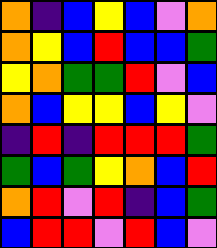[["orange", "indigo", "blue", "yellow", "blue", "violet", "orange"], ["orange", "yellow", "blue", "red", "blue", "blue", "green"], ["yellow", "orange", "green", "green", "red", "violet", "blue"], ["orange", "blue", "yellow", "yellow", "blue", "yellow", "violet"], ["indigo", "red", "indigo", "red", "red", "red", "green"], ["green", "blue", "green", "yellow", "orange", "blue", "red"], ["orange", "red", "violet", "red", "indigo", "blue", "green"], ["blue", "red", "red", "violet", "red", "blue", "violet"]]